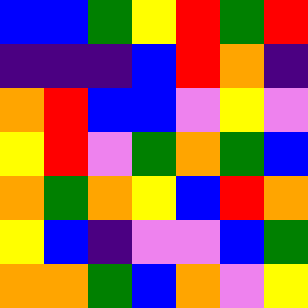[["blue", "blue", "green", "yellow", "red", "green", "red"], ["indigo", "indigo", "indigo", "blue", "red", "orange", "indigo"], ["orange", "red", "blue", "blue", "violet", "yellow", "violet"], ["yellow", "red", "violet", "green", "orange", "green", "blue"], ["orange", "green", "orange", "yellow", "blue", "red", "orange"], ["yellow", "blue", "indigo", "violet", "violet", "blue", "green"], ["orange", "orange", "green", "blue", "orange", "violet", "yellow"]]